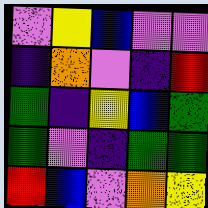[["violet", "yellow", "blue", "violet", "violet"], ["indigo", "orange", "violet", "indigo", "red"], ["green", "indigo", "yellow", "blue", "green"], ["green", "violet", "indigo", "green", "green"], ["red", "blue", "violet", "orange", "yellow"]]